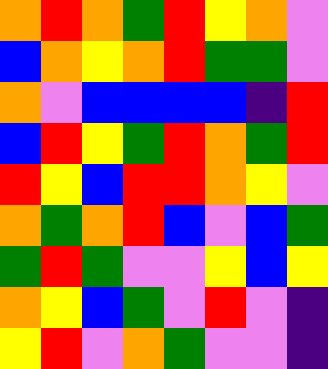[["orange", "red", "orange", "green", "red", "yellow", "orange", "violet"], ["blue", "orange", "yellow", "orange", "red", "green", "green", "violet"], ["orange", "violet", "blue", "blue", "blue", "blue", "indigo", "red"], ["blue", "red", "yellow", "green", "red", "orange", "green", "red"], ["red", "yellow", "blue", "red", "red", "orange", "yellow", "violet"], ["orange", "green", "orange", "red", "blue", "violet", "blue", "green"], ["green", "red", "green", "violet", "violet", "yellow", "blue", "yellow"], ["orange", "yellow", "blue", "green", "violet", "red", "violet", "indigo"], ["yellow", "red", "violet", "orange", "green", "violet", "violet", "indigo"]]